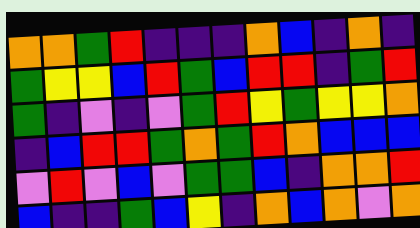[["orange", "orange", "green", "red", "indigo", "indigo", "indigo", "orange", "blue", "indigo", "orange", "indigo"], ["green", "yellow", "yellow", "blue", "red", "green", "blue", "red", "red", "indigo", "green", "red"], ["green", "indigo", "violet", "indigo", "violet", "green", "red", "yellow", "green", "yellow", "yellow", "orange"], ["indigo", "blue", "red", "red", "green", "orange", "green", "red", "orange", "blue", "blue", "blue"], ["violet", "red", "violet", "blue", "violet", "green", "green", "blue", "indigo", "orange", "orange", "red"], ["blue", "indigo", "indigo", "green", "blue", "yellow", "indigo", "orange", "blue", "orange", "violet", "orange"]]